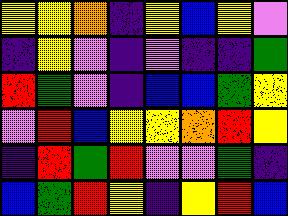[["yellow", "yellow", "orange", "indigo", "yellow", "blue", "yellow", "violet"], ["indigo", "yellow", "violet", "indigo", "violet", "indigo", "indigo", "green"], ["red", "green", "violet", "indigo", "blue", "blue", "green", "yellow"], ["violet", "red", "blue", "yellow", "yellow", "orange", "red", "yellow"], ["indigo", "red", "green", "red", "violet", "violet", "green", "indigo"], ["blue", "green", "red", "yellow", "indigo", "yellow", "red", "blue"]]